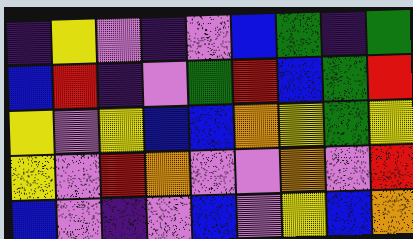[["indigo", "yellow", "violet", "indigo", "violet", "blue", "green", "indigo", "green"], ["blue", "red", "indigo", "violet", "green", "red", "blue", "green", "red"], ["yellow", "violet", "yellow", "blue", "blue", "orange", "yellow", "green", "yellow"], ["yellow", "violet", "red", "orange", "violet", "violet", "orange", "violet", "red"], ["blue", "violet", "indigo", "violet", "blue", "violet", "yellow", "blue", "orange"]]